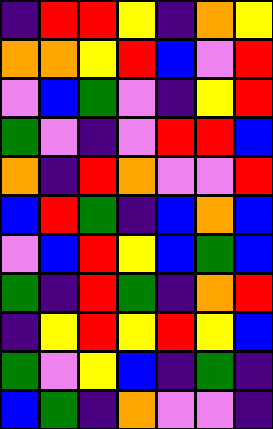[["indigo", "red", "red", "yellow", "indigo", "orange", "yellow"], ["orange", "orange", "yellow", "red", "blue", "violet", "red"], ["violet", "blue", "green", "violet", "indigo", "yellow", "red"], ["green", "violet", "indigo", "violet", "red", "red", "blue"], ["orange", "indigo", "red", "orange", "violet", "violet", "red"], ["blue", "red", "green", "indigo", "blue", "orange", "blue"], ["violet", "blue", "red", "yellow", "blue", "green", "blue"], ["green", "indigo", "red", "green", "indigo", "orange", "red"], ["indigo", "yellow", "red", "yellow", "red", "yellow", "blue"], ["green", "violet", "yellow", "blue", "indigo", "green", "indigo"], ["blue", "green", "indigo", "orange", "violet", "violet", "indigo"]]